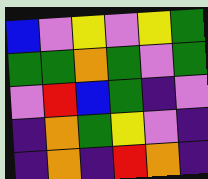[["blue", "violet", "yellow", "violet", "yellow", "green"], ["green", "green", "orange", "green", "violet", "green"], ["violet", "red", "blue", "green", "indigo", "violet"], ["indigo", "orange", "green", "yellow", "violet", "indigo"], ["indigo", "orange", "indigo", "red", "orange", "indigo"]]